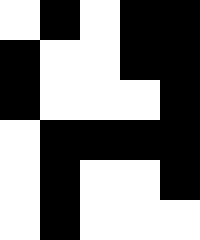[["white", "black", "white", "black", "black"], ["black", "white", "white", "black", "black"], ["black", "white", "white", "white", "black"], ["white", "black", "black", "black", "black"], ["white", "black", "white", "white", "black"], ["white", "black", "white", "white", "white"]]